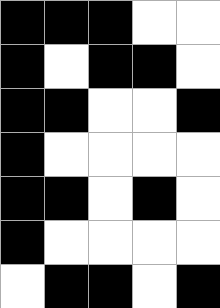[["black", "black", "black", "white", "white"], ["black", "white", "black", "black", "white"], ["black", "black", "white", "white", "black"], ["black", "white", "white", "white", "white"], ["black", "black", "white", "black", "white"], ["black", "white", "white", "white", "white"], ["white", "black", "black", "white", "black"]]